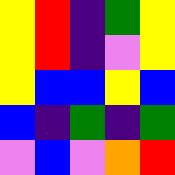[["yellow", "red", "indigo", "green", "yellow"], ["yellow", "red", "indigo", "violet", "yellow"], ["yellow", "blue", "blue", "yellow", "blue"], ["blue", "indigo", "green", "indigo", "green"], ["violet", "blue", "violet", "orange", "red"]]